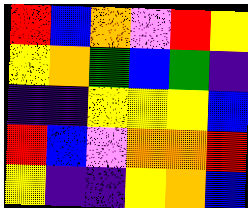[["red", "blue", "orange", "violet", "red", "yellow"], ["yellow", "orange", "green", "blue", "green", "indigo"], ["indigo", "indigo", "yellow", "yellow", "yellow", "blue"], ["red", "blue", "violet", "orange", "orange", "red"], ["yellow", "indigo", "indigo", "yellow", "orange", "blue"]]